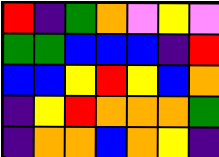[["red", "indigo", "green", "orange", "violet", "yellow", "violet"], ["green", "green", "blue", "blue", "blue", "indigo", "red"], ["blue", "blue", "yellow", "red", "yellow", "blue", "orange"], ["indigo", "yellow", "red", "orange", "orange", "orange", "green"], ["indigo", "orange", "orange", "blue", "orange", "yellow", "indigo"]]